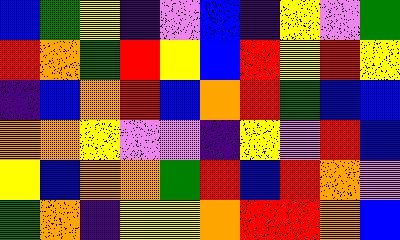[["blue", "green", "yellow", "indigo", "violet", "blue", "indigo", "yellow", "violet", "green"], ["red", "orange", "green", "red", "yellow", "blue", "red", "yellow", "red", "yellow"], ["indigo", "blue", "orange", "red", "blue", "orange", "red", "green", "blue", "blue"], ["orange", "orange", "yellow", "violet", "violet", "indigo", "yellow", "violet", "red", "blue"], ["yellow", "blue", "orange", "orange", "green", "red", "blue", "red", "orange", "violet"], ["green", "orange", "indigo", "yellow", "yellow", "orange", "red", "red", "orange", "blue"]]